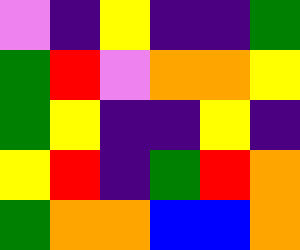[["violet", "indigo", "yellow", "indigo", "indigo", "green"], ["green", "red", "violet", "orange", "orange", "yellow"], ["green", "yellow", "indigo", "indigo", "yellow", "indigo"], ["yellow", "red", "indigo", "green", "red", "orange"], ["green", "orange", "orange", "blue", "blue", "orange"]]